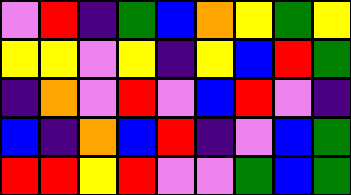[["violet", "red", "indigo", "green", "blue", "orange", "yellow", "green", "yellow"], ["yellow", "yellow", "violet", "yellow", "indigo", "yellow", "blue", "red", "green"], ["indigo", "orange", "violet", "red", "violet", "blue", "red", "violet", "indigo"], ["blue", "indigo", "orange", "blue", "red", "indigo", "violet", "blue", "green"], ["red", "red", "yellow", "red", "violet", "violet", "green", "blue", "green"]]